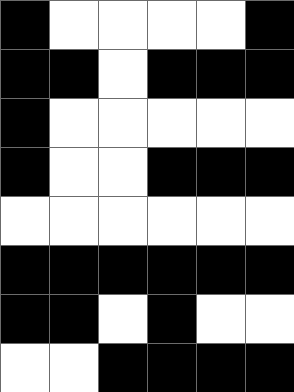[["black", "white", "white", "white", "white", "black"], ["black", "black", "white", "black", "black", "black"], ["black", "white", "white", "white", "white", "white"], ["black", "white", "white", "black", "black", "black"], ["white", "white", "white", "white", "white", "white"], ["black", "black", "black", "black", "black", "black"], ["black", "black", "white", "black", "white", "white"], ["white", "white", "black", "black", "black", "black"]]